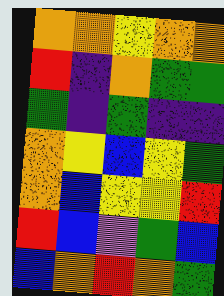[["orange", "orange", "yellow", "orange", "orange"], ["red", "indigo", "orange", "green", "green"], ["green", "indigo", "green", "indigo", "indigo"], ["orange", "yellow", "blue", "yellow", "green"], ["orange", "blue", "yellow", "yellow", "red"], ["red", "blue", "violet", "green", "blue"], ["blue", "orange", "red", "orange", "green"]]